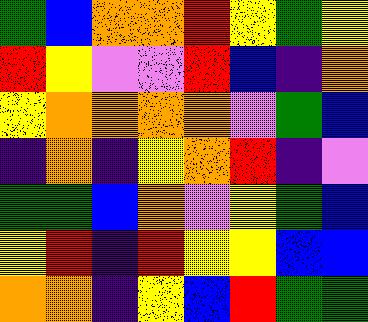[["green", "blue", "orange", "orange", "red", "yellow", "green", "yellow"], ["red", "yellow", "violet", "violet", "red", "blue", "indigo", "orange"], ["yellow", "orange", "orange", "orange", "orange", "violet", "green", "blue"], ["indigo", "orange", "indigo", "yellow", "orange", "red", "indigo", "violet"], ["green", "green", "blue", "orange", "violet", "yellow", "green", "blue"], ["yellow", "red", "indigo", "red", "yellow", "yellow", "blue", "blue"], ["orange", "orange", "indigo", "yellow", "blue", "red", "green", "green"]]